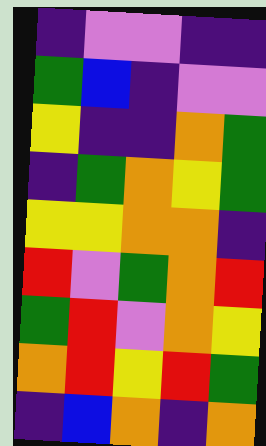[["indigo", "violet", "violet", "indigo", "indigo"], ["green", "blue", "indigo", "violet", "violet"], ["yellow", "indigo", "indigo", "orange", "green"], ["indigo", "green", "orange", "yellow", "green"], ["yellow", "yellow", "orange", "orange", "indigo"], ["red", "violet", "green", "orange", "red"], ["green", "red", "violet", "orange", "yellow"], ["orange", "red", "yellow", "red", "green"], ["indigo", "blue", "orange", "indigo", "orange"]]